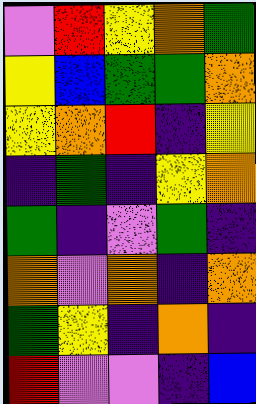[["violet", "red", "yellow", "orange", "green"], ["yellow", "blue", "green", "green", "orange"], ["yellow", "orange", "red", "indigo", "yellow"], ["indigo", "green", "indigo", "yellow", "orange"], ["green", "indigo", "violet", "green", "indigo"], ["orange", "violet", "orange", "indigo", "orange"], ["green", "yellow", "indigo", "orange", "indigo"], ["red", "violet", "violet", "indigo", "blue"]]